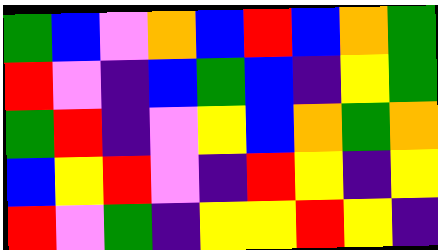[["green", "blue", "violet", "orange", "blue", "red", "blue", "orange", "green"], ["red", "violet", "indigo", "blue", "green", "blue", "indigo", "yellow", "green"], ["green", "red", "indigo", "violet", "yellow", "blue", "orange", "green", "orange"], ["blue", "yellow", "red", "violet", "indigo", "red", "yellow", "indigo", "yellow"], ["red", "violet", "green", "indigo", "yellow", "yellow", "red", "yellow", "indigo"]]